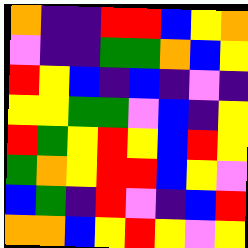[["orange", "indigo", "indigo", "red", "red", "blue", "yellow", "orange"], ["violet", "indigo", "indigo", "green", "green", "orange", "blue", "yellow"], ["red", "yellow", "blue", "indigo", "blue", "indigo", "violet", "indigo"], ["yellow", "yellow", "green", "green", "violet", "blue", "indigo", "yellow"], ["red", "green", "yellow", "red", "yellow", "blue", "red", "yellow"], ["green", "orange", "yellow", "red", "red", "blue", "yellow", "violet"], ["blue", "green", "indigo", "red", "violet", "indigo", "blue", "red"], ["orange", "orange", "blue", "yellow", "red", "yellow", "violet", "yellow"]]